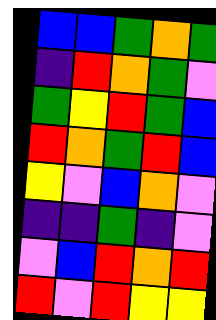[["blue", "blue", "green", "orange", "green"], ["indigo", "red", "orange", "green", "violet"], ["green", "yellow", "red", "green", "blue"], ["red", "orange", "green", "red", "blue"], ["yellow", "violet", "blue", "orange", "violet"], ["indigo", "indigo", "green", "indigo", "violet"], ["violet", "blue", "red", "orange", "red"], ["red", "violet", "red", "yellow", "yellow"]]